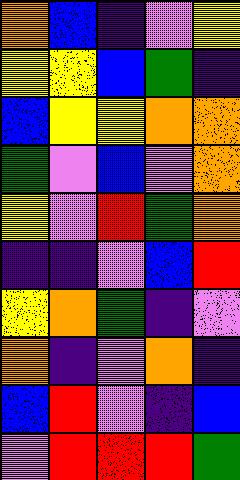[["orange", "blue", "indigo", "violet", "yellow"], ["yellow", "yellow", "blue", "green", "indigo"], ["blue", "yellow", "yellow", "orange", "orange"], ["green", "violet", "blue", "violet", "orange"], ["yellow", "violet", "red", "green", "orange"], ["indigo", "indigo", "violet", "blue", "red"], ["yellow", "orange", "green", "indigo", "violet"], ["orange", "indigo", "violet", "orange", "indigo"], ["blue", "red", "violet", "indigo", "blue"], ["violet", "red", "red", "red", "green"]]